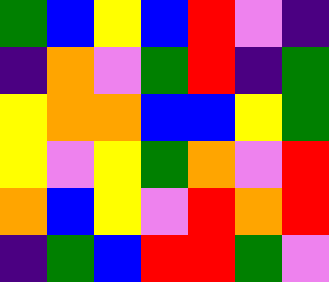[["green", "blue", "yellow", "blue", "red", "violet", "indigo"], ["indigo", "orange", "violet", "green", "red", "indigo", "green"], ["yellow", "orange", "orange", "blue", "blue", "yellow", "green"], ["yellow", "violet", "yellow", "green", "orange", "violet", "red"], ["orange", "blue", "yellow", "violet", "red", "orange", "red"], ["indigo", "green", "blue", "red", "red", "green", "violet"]]